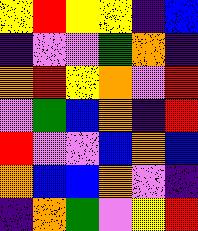[["yellow", "red", "yellow", "yellow", "indigo", "blue"], ["indigo", "violet", "violet", "green", "orange", "indigo"], ["orange", "red", "yellow", "orange", "violet", "red"], ["violet", "green", "blue", "orange", "indigo", "red"], ["red", "violet", "violet", "blue", "orange", "blue"], ["orange", "blue", "blue", "orange", "violet", "indigo"], ["indigo", "orange", "green", "violet", "yellow", "red"]]